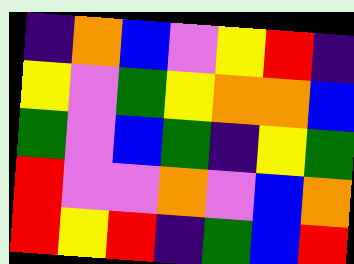[["indigo", "orange", "blue", "violet", "yellow", "red", "indigo"], ["yellow", "violet", "green", "yellow", "orange", "orange", "blue"], ["green", "violet", "blue", "green", "indigo", "yellow", "green"], ["red", "violet", "violet", "orange", "violet", "blue", "orange"], ["red", "yellow", "red", "indigo", "green", "blue", "red"]]